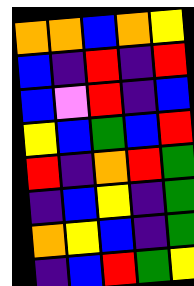[["orange", "orange", "blue", "orange", "yellow"], ["blue", "indigo", "red", "indigo", "red"], ["blue", "violet", "red", "indigo", "blue"], ["yellow", "blue", "green", "blue", "red"], ["red", "indigo", "orange", "red", "green"], ["indigo", "blue", "yellow", "indigo", "green"], ["orange", "yellow", "blue", "indigo", "green"], ["indigo", "blue", "red", "green", "yellow"]]